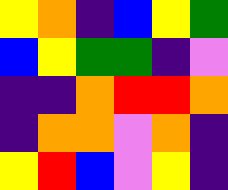[["yellow", "orange", "indigo", "blue", "yellow", "green"], ["blue", "yellow", "green", "green", "indigo", "violet"], ["indigo", "indigo", "orange", "red", "red", "orange"], ["indigo", "orange", "orange", "violet", "orange", "indigo"], ["yellow", "red", "blue", "violet", "yellow", "indigo"]]